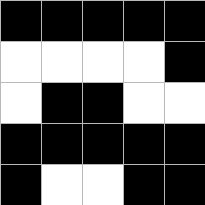[["black", "black", "black", "black", "black"], ["white", "white", "white", "white", "black"], ["white", "black", "black", "white", "white"], ["black", "black", "black", "black", "black"], ["black", "white", "white", "black", "black"]]